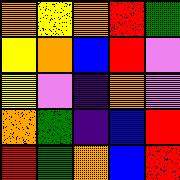[["orange", "yellow", "orange", "red", "green"], ["yellow", "orange", "blue", "red", "violet"], ["yellow", "violet", "indigo", "orange", "violet"], ["orange", "green", "indigo", "blue", "red"], ["red", "green", "orange", "blue", "red"]]